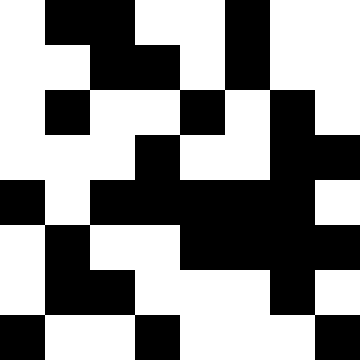[["white", "black", "black", "white", "white", "black", "white", "white"], ["white", "white", "black", "black", "white", "black", "white", "white"], ["white", "black", "white", "white", "black", "white", "black", "white"], ["white", "white", "white", "black", "white", "white", "black", "black"], ["black", "white", "black", "black", "black", "black", "black", "white"], ["white", "black", "white", "white", "black", "black", "black", "black"], ["white", "black", "black", "white", "white", "white", "black", "white"], ["black", "white", "white", "black", "white", "white", "white", "black"]]